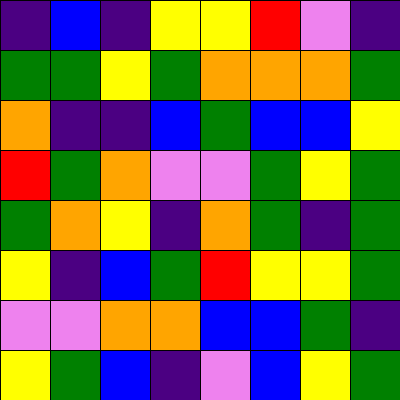[["indigo", "blue", "indigo", "yellow", "yellow", "red", "violet", "indigo"], ["green", "green", "yellow", "green", "orange", "orange", "orange", "green"], ["orange", "indigo", "indigo", "blue", "green", "blue", "blue", "yellow"], ["red", "green", "orange", "violet", "violet", "green", "yellow", "green"], ["green", "orange", "yellow", "indigo", "orange", "green", "indigo", "green"], ["yellow", "indigo", "blue", "green", "red", "yellow", "yellow", "green"], ["violet", "violet", "orange", "orange", "blue", "blue", "green", "indigo"], ["yellow", "green", "blue", "indigo", "violet", "blue", "yellow", "green"]]